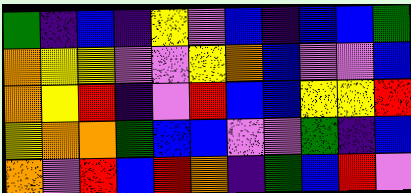[["green", "indigo", "blue", "indigo", "yellow", "violet", "blue", "indigo", "blue", "blue", "green"], ["orange", "yellow", "yellow", "violet", "violet", "yellow", "orange", "blue", "violet", "violet", "blue"], ["orange", "yellow", "red", "indigo", "violet", "red", "blue", "blue", "yellow", "yellow", "red"], ["yellow", "orange", "orange", "green", "blue", "blue", "violet", "violet", "green", "indigo", "blue"], ["orange", "violet", "red", "blue", "red", "orange", "indigo", "green", "blue", "red", "violet"]]